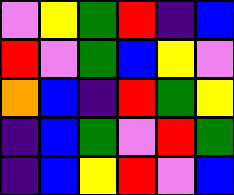[["violet", "yellow", "green", "red", "indigo", "blue"], ["red", "violet", "green", "blue", "yellow", "violet"], ["orange", "blue", "indigo", "red", "green", "yellow"], ["indigo", "blue", "green", "violet", "red", "green"], ["indigo", "blue", "yellow", "red", "violet", "blue"]]